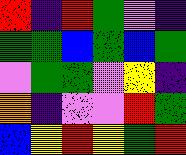[["red", "indigo", "red", "green", "violet", "indigo"], ["green", "green", "blue", "green", "blue", "green"], ["violet", "green", "green", "violet", "yellow", "indigo"], ["orange", "indigo", "violet", "violet", "red", "green"], ["blue", "yellow", "red", "yellow", "green", "red"]]